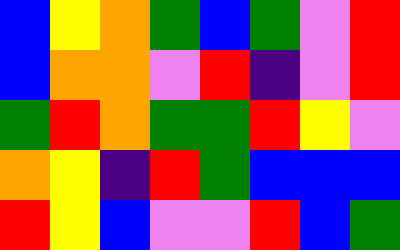[["blue", "yellow", "orange", "green", "blue", "green", "violet", "red"], ["blue", "orange", "orange", "violet", "red", "indigo", "violet", "red"], ["green", "red", "orange", "green", "green", "red", "yellow", "violet"], ["orange", "yellow", "indigo", "red", "green", "blue", "blue", "blue"], ["red", "yellow", "blue", "violet", "violet", "red", "blue", "green"]]